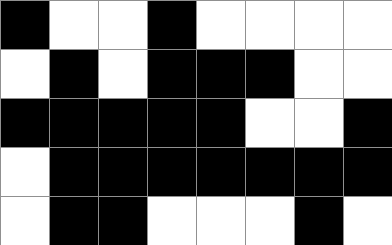[["black", "white", "white", "black", "white", "white", "white", "white"], ["white", "black", "white", "black", "black", "black", "white", "white"], ["black", "black", "black", "black", "black", "white", "white", "black"], ["white", "black", "black", "black", "black", "black", "black", "black"], ["white", "black", "black", "white", "white", "white", "black", "white"]]